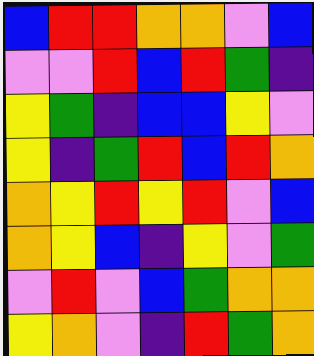[["blue", "red", "red", "orange", "orange", "violet", "blue"], ["violet", "violet", "red", "blue", "red", "green", "indigo"], ["yellow", "green", "indigo", "blue", "blue", "yellow", "violet"], ["yellow", "indigo", "green", "red", "blue", "red", "orange"], ["orange", "yellow", "red", "yellow", "red", "violet", "blue"], ["orange", "yellow", "blue", "indigo", "yellow", "violet", "green"], ["violet", "red", "violet", "blue", "green", "orange", "orange"], ["yellow", "orange", "violet", "indigo", "red", "green", "orange"]]